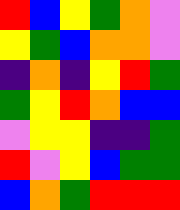[["red", "blue", "yellow", "green", "orange", "violet"], ["yellow", "green", "blue", "orange", "orange", "violet"], ["indigo", "orange", "indigo", "yellow", "red", "green"], ["green", "yellow", "red", "orange", "blue", "blue"], ["violet", "yellow", "yellow", "indigo", "indigo", "green"], ["red", "violet", "yellow", "blue", "green", "green"], ["blue", "orange", "green", "red", "red", "red"]]